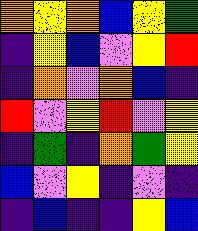[["orange", "yellow", "orange", "blue", "yellow", "green"], ["indigo", "yellow", "blue", "violet", "yellow", "red"], ["indigo", "orange", "violet", "orange", "blue", "indigo"], ["red", "violet", "yellow", "red", "violet", "yellow"], ["indigo", "green", "indigo", "orange", "green", "yellow"], ["blue", "violet", "yellow", "indigo", "violet", "indigo"], ["indigo", "blue", "indigo", "indigo", "yellow", "blue"]]